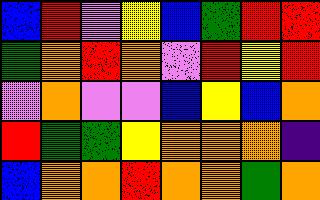[["blue", "red", "violet", "yellow", "blue", "green", "red", "red"], ["green", "orange", "red", "orange", "violet", "red", "yellow", "red"], ["violet", "orange", "violet", "violet", "blue", "yellow", "blue", "orange"], ["red", "green", "green", "yellow", "orange", "orange", "orange", "indigo"], ["blue", "orange", "orange", "red", "orange", "orange", "green", "orange"]]